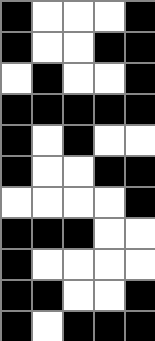[["black", "white", "white", "white", "black"], ["black", "white", "white", "black", "black"], ["white", "black", "white", "white", "black"], ["black", "black", "black", "black", "black"], ["black", "white", "black", "white", "white"], ["black", "white", "white", "black", "black"], ["white", "white", "white", "white", "black"], ["black", "black", "black", "white", "white"], ["black", "white", "white", "white", "white"], ["black", "black", "white", "white", "black"], ["black", "white", "black", "black", "black"]]